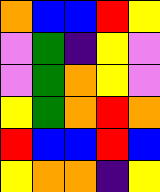[["orange", "blue", "blue", "red", "yellow"], ["violet", "green", "indigo", "yellow", "violet"], ["violet", "green", "orange", "yellow", "violet"], ["yellow", "green", "orange", "red", "orange"], ["red", "blue", "blue", "red", "blue"], ["yellow", "orange", "orange", "indigo", "yellow"]]